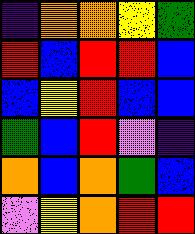[["indigo", "orange", "orange", "yellow", "green"], ["red", "blue", "red", "red", "blue"], ["blue", "yellow", "red", "blue", "blue"], ["green", "blue", "red", "violet", "indigo"], ["orange", "blue", "orange", "green", "blue"], ["violet", "yellow", "orange", "red", "red"]]